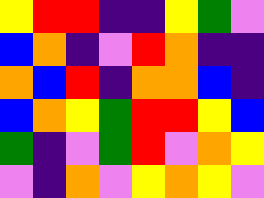[["yellow", "red", "red", "indigo", "indigo", "yellow", "green", "violet"], ["blue", "orange", "indigo", "violet", "red", "orange", "indigo", "indigo"], ["orange", "blue", "red", "indigo", "orange", "orange", "blue", "indigo"], ["blue", "orange", "yellow", "green", "red", "red", "yellow", "blue"], ["green", "indigo", "violet", "green", "red", "violet", "orange", "yellow"], ["violet", "indigo", "orange", "violet", "yellow", "orange", "yellow", "violet"]]